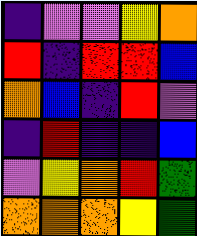[["indigo", "violet", "violet", "yellow", "orange"], ["red", "indigo", "red", "red", "blue"], ["orange", "blue", "indigo", "red", "violet"], ["indigo", "red", "indigo", "indigo", "blue"], ["violet", "yellow", "orange", "red", "green"], ["orange", "orange", "orange", "yellow", "green"]]